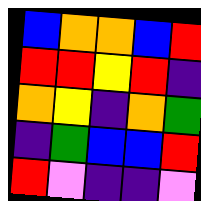[["blue", "orange", "orange", "blue", "red"], ["red", "red", "yellow", "red", "indigo"], ["orange", "yellow", "indigo", "orange", "green"], ["indigo", "green", "blue", "blue", "red"], ["red", "violet", "indigo", "indigo", "violet"]]